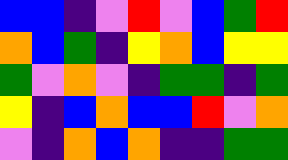[["blue", "blue", "indigo", "violet", "red", "violet", "blue", "green", "red"], ["orange", "blue", "green", "indigo", "yellow", "orange", "blue", "yellow", "yellow"], ["green", "violet", "orange", "violet", "indigo", "green", "green", "indigo", "green"], ["yellow", "indigo", "blue", "orange", "blue", "blue", "red", "violet", "orange"], ["violet", "indigo", "orange", "blue", "orange", "indigo", "indigo", "green", "green"]]